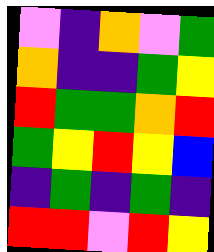[["violet", "indigo", "orange", "violet", "green"], ["orange", "indigo", "indigo", "green", "yellow"], ["red", "green", "green", "orange", "red"], ["green", "yellow", "red", "yellow", "blue"], ["indigo", "green", "indigo", "green", "indigo"], ["red", "red", "violet", "red", "yellow"]]